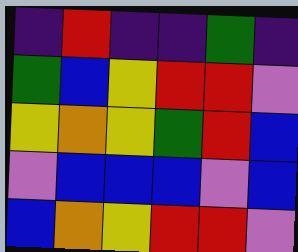[["indigo", "red", "indigo", "indigo", "green", "indigo"], ["green", "blue", "yellow", "red", "red", "violet"], ["yellow", "orange", "yellow", "green", "red", "blue"], ["violet", "blue", "blue", "blue", "violet", "blue"], ["blue", "orange", "yellow", "red", "red", "violet"]]